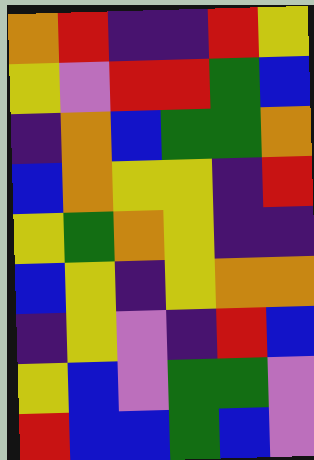[["orange", "red", "indigo", "indigo", "red", "yellow"], ["yellow", "violet", "red", "red", "green", "blue"], ["indigo", "orange", "blue", "green", "green", "orange"], ["blue", "orange", "yellow", "yellow", "indigo", "red"], ["yellow", "green", "orange", "yellow", "indigo", "indigo"], ["blue", "yellow", "indigo", "yellow", "orange", "orange"], ["indigo", "yellow", "violet", "indigo", "red", "blue"], ["yellow", "blue", "violet", "green", "green", "violet"], ["red", "blue", "blue", "green", "blue", "violet"]]